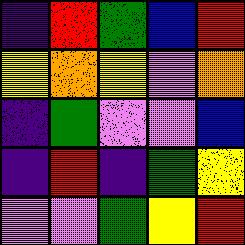[["indigo", "red", "green", "blue", "red"], ["yellow", "orange", "yellow", "violet", "orange"], ["indigo", "green", "violet", "violet", "blue"], ["indigo", "red", "indigo", "green", "yellow"], ["violet", "violet", "green", "yellow", "red"]]